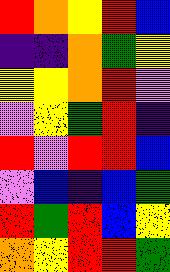[["red", "orange", "yellow", "red", "blue"], ["indigo", "indigo", "orange", "green", "yellow"], ["yellow", "yellow", "orange", "red", "violet"], ["violet", "yellow", "green", "red", "indigo"], ["red", "violet", "red", "red", "blue"], ["violet", "blue", "indigo", "blue", "green"], ["red", "green", "red", "blue", "yellow"], ["orange", "yellow", "red", "red", "green"]]